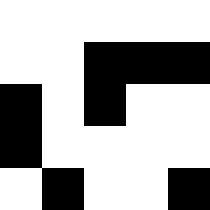[["white", "white", "white", "white", "white"], ["white", "white", "black", "black", "black"], ["black", "white", "black", "white", "white"], ["black", "white", "white", "white", "white"], ["white", "black", "white", "white", "black"]]